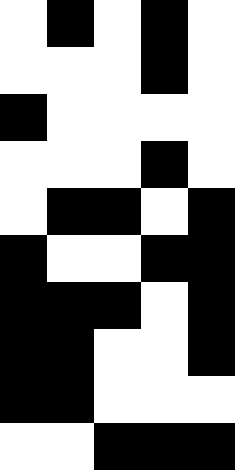[["white", "black", "white", "black", "white"], ["white", "white", "white", "black", "white"], ["black", "white", "white", "white", "white"], ["white", "white", "white", "black", "white"], ["white", "black", "black", "white", "black"], ["black", "white", "white", "black", "black"], ["black", "black", "black", "white", "black"], ["black", "black", "white", "white", "black"], ["black", "black", "white", "white", "white"], ["white", "white", "black", "black", "black"]]